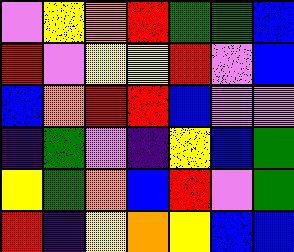[["violet", "yellow", "orange", "red", "green", "green", "blue"], ["red", "violet", "yellow", "yellow", "red", "violet", "blue"], ["blue", "orange", "red", "red", "blue", "violet", "violet"], ["indigo", "green", "violet", "indigo", "yellow", "blue", "green"], ["yellow", "green", "orange", "blue", "red", "violet", "green"], ["red", "indigo", "yellow", "orange", "yellow", "blue", "blue"]]